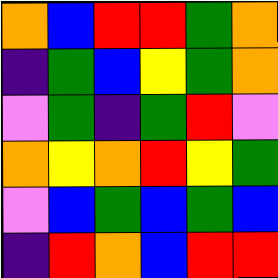[["orange", "blue", "red", "red", "green", "orange"], ["indigo", "green", "blue", "yellow", "green", "orange"], ["violet", "green", "indigo", "green", "red", "violet"], ["orange", "yellow", "orange", "red", "yellow", "green"], ["violet", "blue", "green", "blue", "green", "blue"], ["indigo", "red", "orange", "blue", "red", "red"]]